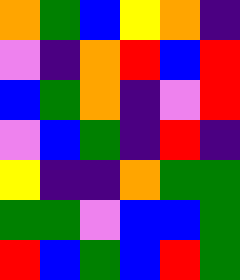[["orange", "green", "blue", "yellow", "orange", "indigo"], ["violet", "indigo", "orange", "red", "blue", "red"], ["blue", "green", "orange", "indigo", "violet", "red"], ["violet", "blue", "green", "indigo", "red", "indigo"], ["yellow", "indigo", "indigo", "orange", "green", "green"], ["green", "green", "violet", "blue", "blue", "green"], ["red", "blue", "green", "blue", "red", "green"]]